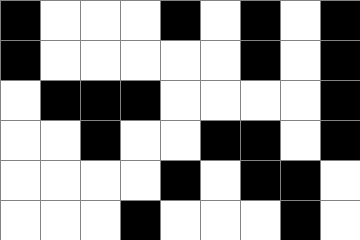[["black", "white", "white", "white", "black", "white", "black", "white", "black"], ["black", "white", "white", "white", "white", "white", "black", "white", "black"], ["white", "black", "black", "black", "white", "white", "white", "white", "black"], ["white", "white", "black", "white", "white", "black", "black", "white", "black"], ["white", "white", "white", "white", "black", "white", "black", "black", "white"], ["white", "white", "white", "black", "white", "white", "white", "black", "white"]]